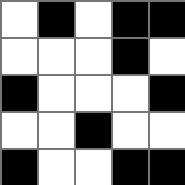[["white", "black", "white", "black", "black"], ["white", "white", "white", "black", "white"], ["black", "white", "white", "white", "black"], ["white", "white", "black", "white", "white"], ["black", "white", "white", "black", "black"]]